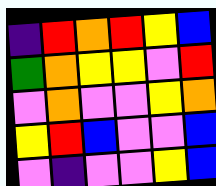[["indigo", "red", "orange", "red", "yellow", "blue"], ["green", "orange", "yellow", "yellow", "violet", "red"], ["violet", "orange", "violet", "violet", "yellow", "orange"], ["yellow", "red", "blue", "violet", "violet", "blue"], ["violet", "indigo", "violet", "violet", "yellow", "blue"]]